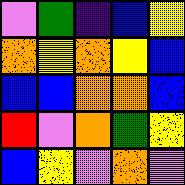[["violet", "green", "indigo", "blue", "yellow"], ["orange", "yellow", "orange", "yellow", "blue"], ["blue", "blue", "orange", "orange", "blue"], ["red", "violet", "orange", "green", "yellow"], ["blue", "yellow", "violet", "orange", "violet"]]